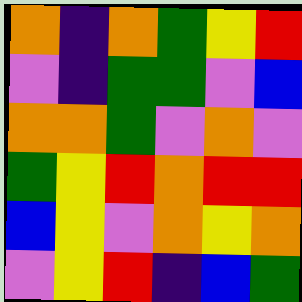[["orange", "indigo", "orange", "green", "yellow", "red"], ["violet", "indigo", "green", "green", "violet", "blue"], ["orange", "orange", "green", "violet", "orange", "violet"], ["green", "yellow", "red", "orange", "red", "red"], ["blue", "yellow", "violet", "orange", "yellow", "orange"], ["violet", "yellow", "red", "indigo", "blue", "green"]]